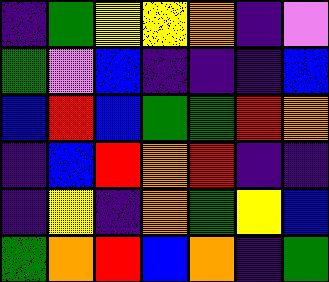[["indigo", "green", "yellow", "yellow", "orange", "indigo", "violet"], ["green", "violet", "blue", "indigo", "indigo", "indigo", "blue"], ["blue", "red", "blue", "green", "green", "red", "orange"], ["indigo", "blue", "red", "orange", "red", "indigo", "indigo"], ["indigo", "yellow", "indigo", "orange", "green", "yellow", "blue"], ["green", "orange", "red", "blue", "orange", "indigo", "green"]]